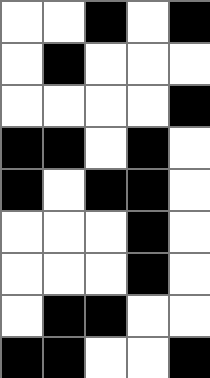[["white", "white", "black", "white", "black"], ["white", "black", "white", "white", "white"], ["white", "white", "white", "white", "black"], ["black", "black", "white", "black", "white"], ["black", "white", "black", "black", "white"], ["white", "white", "white", "black", "white"], ["white", "white", "white", "black", "white"], ["white", "black", "black", "white", "white"], ["black", "black", "white", "white", "black"]]